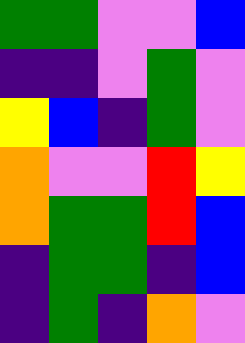[["green", "green", "violet", "violet", "blue"], ["indigo", "indigo", "violet", "green", "violet"], ["yellow", "blue", "indigo", "green", "violet"], ["orange", "violet", "violet", "red", "yellow"], ["orange", "green", "green", "red", "blue"], ["indigo", "green", "green", "indigo", "blue"], ["indigo", "green", "indigo", "orange", "violet"]]